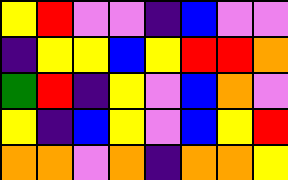[["yellow", "red", "violet", "violet", "indigo", "blue", "violet", "violet"], ["indigo", "yellow", "yellow", "blue", "yellow", "red", "red", "orange"], ["green", "red", "indigo", "yellow", "violet", "blue", "orange", "violet"], ["yellow", "indigo", "blue", "yellow", "violet", "blue", "yellow", "red"], ["orange", "orange", "violet", "orange", "indigo", "orange", "orange", "yellow"]]